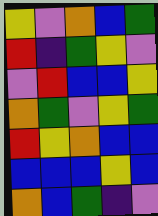[["yellow", "violet", "orange", "blue", "green"], ["red", "indigo", "green", "yellow", "violet"], ["violet", "red", "blue", "blue", "yellow"], ["orange", "green", "violet", "yellow", "green"], ["red", "yellow", "orange", "blue", "blue"], ["blue", "blue", "blue", "yellow", "blue"], ["orange", "blue", "green", "indigo", "violet"]]